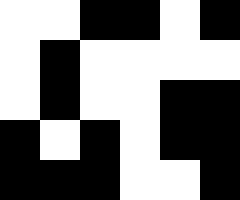[["white", "white", "black", "black", "white", "black"], ["white", "black", "white", "white", "white", "white"], ["white", "black", "white", "white", "black", "black"], ["black", "white", "black", "white", "black", "black"], ["black", "black", "black", "white", "white", "black"]]